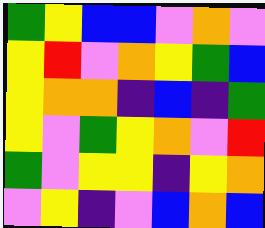[["green", "yellow", "blue", "blue", "violet", "orange", "violet"], ["yellow", "red", "violet", "orange", "yellow", "green", "blue"], ["yellow", "orange", "orange", "indigo", "blue", "indigo", "green"], ["yellow", "violet", "green", "yellow", "orange", "violet", "red"], ["green", "violet", "yellow", "yellow", "indigo", "yellow", "orange"], ["violet", "yellow", "indigo", "violet", "blue", "orange", "blue"]]